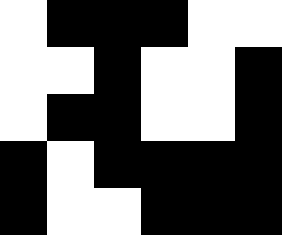[["white", "black", "black", "black", "white", "white"], ["white", "white", "black", "white", "white", "black"], ["white", "black", "black", "white", "white", "black"], ["black", "white", "black", "black", "black", "black"], ["black", "white", "white", "black", "black", "black"]]